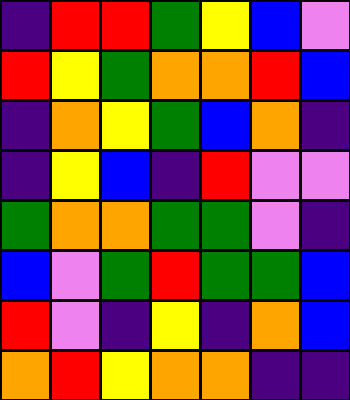[["indigo", "red", "red", "green", "yellow", "blue", "violet"], ["red", "yellow", "green", "orange", "orange", "red", "blue"], ["indigo", "orange", "yellow", "green", "blue", "orange", "indigo"], ["indigo", "yellow", "blue", "indigo", "red", "violet", "violet"], ["green", "orange", "orange", "green", "green", "violet", "indigo"], ["blue", "violet", "green", "red", "green", "green", "blue"], ["red", "violet", "indigo", "yellow", "indigo", "orange", "blue"], ["orange", "red", "yellow", "orange", "orange", "indigo", "indigo"]]